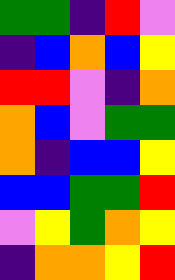[["green", "green", "indigo", "red", "violet"], ["indigo", "blue", "orange", "blue", "yellow"], ["red", "red", "violet", "indigo", "orange"], ["orange", "blue", "violet", "green", "green"], ["orange", "indigo", "blue", "blue", "yellow"], ["blue", "blue", "green", "green", "red"], ["violet", "yellow", "green", "orange", "yellow"], ["indigo", "orange", "orange", "yellow", "red"]]